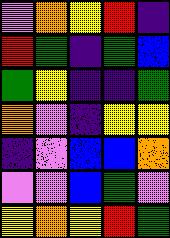[["violet", "orange", "yellow", "red", "indigo"], ["red", "green", "indigo", "green", "blue"], ["green", "yellow", "indigo", "indigo", "green"], ["orange", "violet", "indigo", "yellow", "yellow"], ["indigo", "violet", "blue", "blue", "orange"], ["violet", "violet", "blue", "green", "violet"], ["yellow", "orange", "yellow", "red", "green"]]